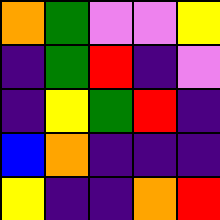[["orange", "green", "violet", "violet", "yellow"], ["indigo", "green", "red", "indigo", "violet"], ["indigo", "yellow", "green", "red", "indigo"], ["blue", "orange", "indigo", "indigo", "indigo"], ["yellow", "indigo", "indigo", "orange", "red"]]